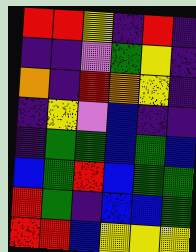[["red", "red", "yellow", "indigo", "red", "indigo"], ["indigo", "indigo", "violet", "green", "yellow", "indigo"], ["orange", "indigo", "red", "orange", "yellow", "indigo"], ["indigo", "yellow", "violet", "blue", "indigo", "indigo"], ["indigo", "green", "green", "blue", "green", "blue"], ["blue", "green", "red", "blue", "green", "green"], ["red", "green", "indigo", "blue", "blue", "green"], ["red", "red", "blue", "yellow", "yellow", "yellow"]]